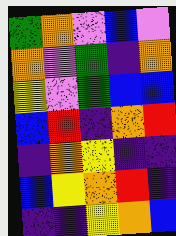[["green", "orange", "violet", "blue", "violet"], ["orange", "violet", "green", "indigo", "orange"], ["yellow", "violet", "green", "blue", "blue"], ["blue", "red", "indigo", "orange", "red"], ["indigo", "orange", "yellow", "indigo", "indigo"], ["blue", "yellow", "orange", "red", "indigo"], ["indigo", "indigo", "yellow", "orange", "blue"]]